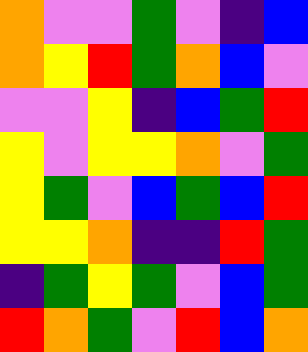[["orange", "violet", "violet", "green", "violet", "indigo", "blue"], ["orange", "yellow", "red", "green", "orange", "blue", "violet"], ["violet", "violet", "yellow", "indigo", "blue", "green", "red"], ["yellow", "violet", "yellow", "yellow", "orange", "violet", "green"], ["yellow", "green", "violet", "blue", "green", "blue", "red"], ["yellow", "yellow", "orange", "indigo", "indigo", "red", "green"], ["indigo", "green", "yellow", "green", "violet", "blue", "green"], ["red", "orange", "green", "violet", "red", "blue", "orange"]]